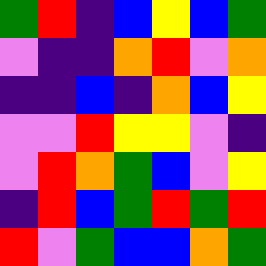[["green", "red", "indigo", "blue", "yellow", "blue", "green"], ["violet", "indigo", "indigo", "orange", "red", "violet", "orange"], ["indigo", "indigo", "blue", "indigo", "orange", "blue", "yellow"], ["violet", "violet", "red", "yellow", "yellow", "violet", "indigo"], ["violet", "red", "orange", "green", "blue", "violet", "yellow"], ["indigo", "red", "blue", "green", "red", "green", "red"], ["red", "violet", "green", "blue", "blue", "orange", "green"]]